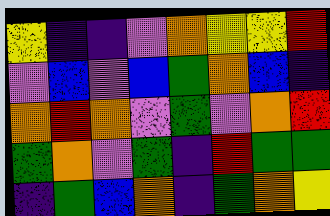[["yellow", "indigo", "indigo", "violet", "orange", "yellow", "yellow", "red"], ["violet", "blue", "violet", "blue", "green", "orange", "blue", "indigo"], ["orange", "red", "orange", "violet", "green", "violet", "orange", "red"], ["green", "orange", "violet", "green", "indigo", "red", "green", "green"], ["indigo", "green", "blue", "orange", "indigo", "green", "orange", "yellow"]]